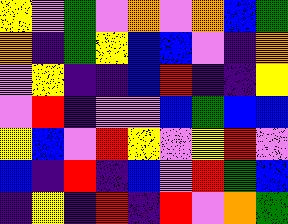[["yellow", "violet", "green", "violet", "orange", "violet", "orange", "blue", "green"], ["orange", "indigo", "green", "yellow", "blue", "blue", "violet", "indigo", "orange"], ["violet", "yellow", "indigo", "indigo", "blue", "red", "indigo", "indigo", "yellow"], ["violet", "red", "indigo", "violet", "violet", "blue", "green", "blue", "blue"], ["yellow", "blue", "violet", "red", "yellow", "violet", "yellow", "red", "violet"], ["blue", "indigo", "red", "indigo", "blue", "violet", "red", "green", "blue"], ["indigo", "yellow", "indigo", "red", "indigo", "red", "violet", "orange", "green"]]